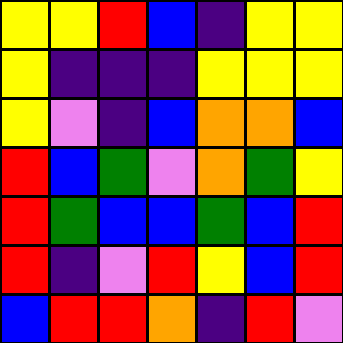[["yellow", "yellow", "red", "blue", "indigo", "yellow", "yellow"], ["yellow", "indigo", "indigo", "indigo", "yellow", "yellow", "yellow"], ["yellow", "violet", "indigo", "blue", "orange", "orange", "blue"], ["red", "blue", "green", "violet", "orange", "green", "yellow"], ["red", "green", "blue", "blue", "green", "blue", "red"], ["red", "indigo", "violet", "red", "yellow", "blue", "red"], ["blue", "red", "red", "orange", "indigo", "red", "violet"]]